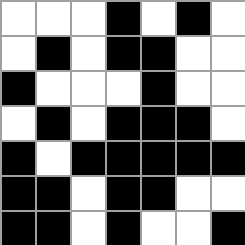[["white", "white", "white", "black", "white", "black", "white"], ["white", "black", "white", "black", "black", "white", "white"], ["black", "white", "white", "white", "black", "white", "white"], ["white", "black", "white", "black", "black", "black", "white"], ["black", "white", "black", "black", "black", "black", "black"], ["black", "black", "white", "black", "black", "white", "white"], ["black", "black", "white", "black", "white", "white", "black"]]